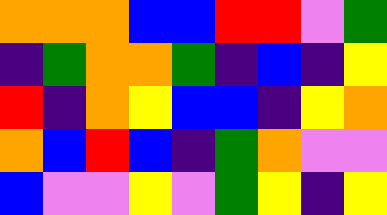[["orange", "orange", "orange", "blue", "blue", "red", "red", "violet", "green"], ["indigo", "green", "orange", "orange", "green", "indigo", "blue", "indigo", "yellow"], ["red", "indigo", "orange", "yellow", "blue", "blue", "indigo", "yellow", "orange"], ["orange", "blue", "red", "blue", "indigo", "green", "orange", "violet", "violet"], ["blue", "violet", "violet", "yellow", "violet", "green", "yellow", "indigo", "yellow"]]